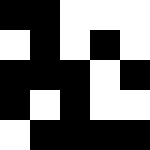[["black", "black", "white", "white", "white"], ["white", "black", "white", "black", "white"], ["black", "black", "black", "white", "black"], ["black", "white", "black", "white", "white"], ["white", "black", "black", "black", "black"]]